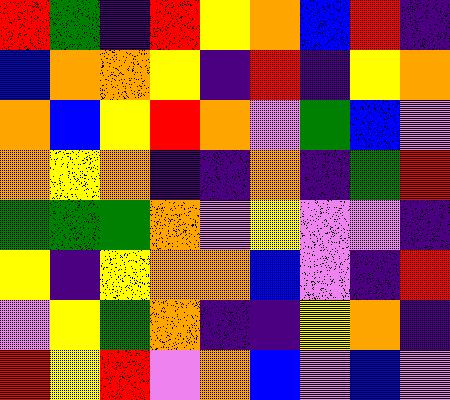[["red", "green", "indigo", "red", "yellow", "orange", "blue", "red", "indigo"], ["blue", "orange", "orange", "yellow", "indigo", "red", "indigo", "yellow", "orange"], ["orange", "blue", "yellow", "red", "orange", "violet", "green", "blue", "violet"], ["orange", "yellow", "orange", "indigo", "indigo", "orange", "indigo", "green", "red"], ["green", "green", "green", "orange", "violet", "yellow", "violet", "violet", "indigo"], ["yellow", "indigo", "yellow", "orange", "orange", "blue", "violet", "indigo", "red"], ["violet", "yellow", "green", "orange", "indigo", "indigo", "yellow", "orange", "indigo"], ["red", "yellow", "red", "violet", "orange", "blue", "violet", "blue", "violet"]]